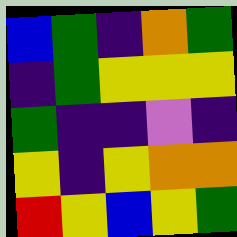[["blue", "green", "indigo", "orange", "green"], ["indigo", "green", "yellow", "yellow", "yellow"], ["green", "indigo", "indigo", "violet", "indigo"], ["yellow", "indigo", "yellow", "orange", "orange"], ["red", "yellow", "blue", "yellow", "green"]]